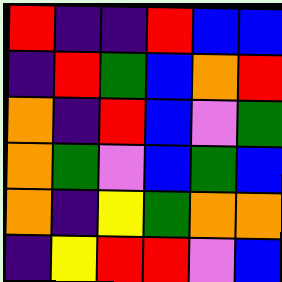[["red", "indigo", "indigo", "red", "blue", "blue"], ["indigo", "red", "green", "blue", "orange", "red"], ["orange", "indigo", "red", "blue", "violet", "green"], ["orange", "green", "violet", "blue", "green", "blue"], ["orange", "indigo", "yellow", "green", "orange", "orange"], ["indigo", "yellow", "red", "red", "violet", "blue"]]